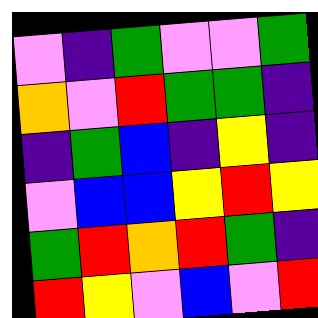[["violet", "indigo", "green", "violet", "violet", "green"], ["orange", "violet", "red", "green", "green", "indigo"], ["indigo", "green", "blue", "indigo", "yellow", "indigo"], ["violet", "blue", "blue", "yellow", "red", "yellow"], ["green", "red", "orange", "red", "green", "indigo"], ["red", "yellow", "violet", "blue", "violet", "red"]]